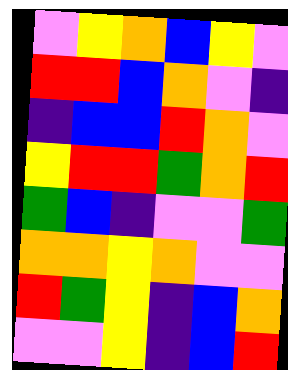[["violet", "yellow", "orange", "blue", "yellow", "violet"], ["red", "red", "blue", "orange", "violet", "indigo"], ["indigo", "blue", "blue", "red", "orange", "violet"], ["yellow", "red", "red", "green", "orange", "red"], ["green", "blue", "indigo", "violet", "violet", "green"], ["orange", "orange", "yellow", "orange", "violet", "violet"], ["red", "green", "yellow", "indigo", "blue", "orange"], ["violet", "violet", "yellow", "indigo", "blue", "red"]]